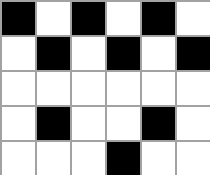[["black", "white", "black", "white", "black", "white"], ["white", "black", "white", "black", "white", "black"], ["white", "white", "white", "white", "white", "white"], ["white", "black", "white", "white", "black", "white"], ["white", "white", "white", "black", "white", "white"]]